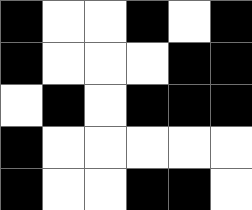[["black", "white", "white", "black", "white", "black"], ["black", "white", "white", "white", "black", "black"], ["white", "black", "white", "black", "black", "black"], ["black", "white", "white", "white", "white", "white"], ["black", "white", "white", "black", "black", "white"]]